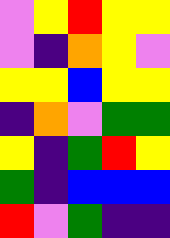[["violet", "yellow", "red", "yellow", "yellow"], ["violet", "indigo", "orange", "yellow", "violet"], ["yellow", "yellow", "blue", "yellow", "yellow"], ["indigo", "orange", "violet", "green", "green"], ["yellow", "indigo", "green", "red", "yellow"], ["green", "indigo", "blue", "blue", "blue"], ["red", "violet", "green", "indigo", "indigo"]]